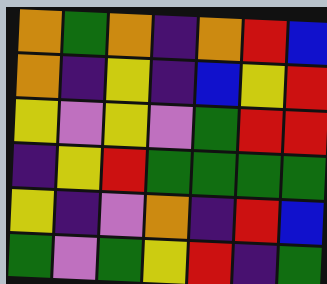[["orange", "green", "orange", "indigo", "orange", "red", "blue"], ["orange", "indigo", "yellow", "indigo", "blue", "yellow", "red"], ["yellow", "violet", "yellow", "violet", "green", "red", "red"], ["indigo", "yellow", "red", "green", "green", "green", "green"], ["yellow", "indigo", "violet", "orange", "indigo", "red", "blue"], ["green", "violet", "green", "yellow", "red", "indigo", "green"]]